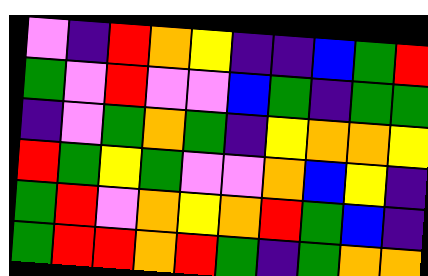[["violet", "indigo", "red", "orange", "yellow", "indigo", "indigo", "blue", "green", "red"], ["green", "violet", "red", "violet", "violet", "blue", "green", "indigo", "green", "green"], ["indigo", "violet", "green", "orange", "green", "indigo", "yellow", "orange", "orange", "yellow"], ["red", "green", "yellow", "green", "violet", "violet", "orange", "blue", "yellow", "indigo"], ["green", "red", "violet", "orange", "yellow", "orange", "red", "green", "blue", "indigo"], ["green", "red", "red", "orange", "red", "green", "indigo", "green", "orange", "orange"]]